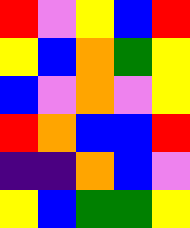[["red", "violet", "yellow", "blue", "red"], ["yellow", "blue", "orange", "green", "yellow"], ["blue", "violet", "orange", "violet", "yellow"], ["red", "orange", "blue", "blue", "red"], ["indigo", "indigo", "orange", "blue", "violet"], ["yellow", "blue", "green", "green", "yellow"]]